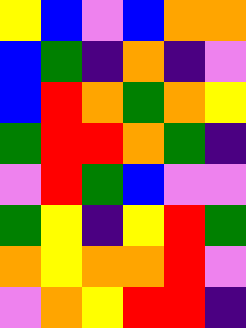[["yellow", "blue", "violet", "blue", "orange", "orange"], ["blue", "green", "indigo", "orange", "indigo", "violet"], ["blue", "red", "orange", "green", "orange", "yellow"], ["green", "red", "red", "orange", "green", "indigo"], ["violet", "red", "green", "blue", "violet", "violet"], ["green", "yellow", "indigo", "yellow", "red", "green"], ["orange", "yellow", "orange", "orange", "red", "violet"], ["violet", "orange", "yellow", "red", "red", "indigo"]]